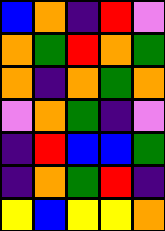[["blue", "orange", "indigo", "red", "violet"], ["orange", "green", "red", "orange", "green"], ["orange", "indigo", "orange", "green", "orange"], ["violet", "orange", "green", "indigo", "violet"], ["indigo", "red", "blue", "blue", "green"], ["indigo", "orange", "green", "red", "indigo"], ["yellow", "blue", "yellow", "yellow", "orange"]]